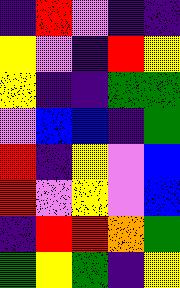[["indigo", "red", "violet", "indigo", "indigo"], ["yellow", "violet", "indigo", "red", "yellow"], ["yellow", "indigo", "indigo", "green", "green"], ["violet", "blue", "blue", "indigo", "green"], ["red", "indigo", "yellow", "violet", "blue"], ["red", "violet", "yellow", "violet", "blue"], ["indigo", "red", "red", "orange", "green"], ["green", "yellow", "green", "indigo", "yellow"]]